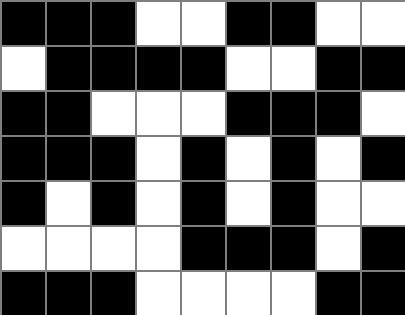[["black", "black", "black", "white", "white", "black", "black", "white", "white"], ["white", "black", "black", "black", "black", "white", "white", "black", "black"], ["black", "black", "white", "white", "white", "black", "black", "black", "white"], ["black", "black", "black", "white", "black", "white", "black", "white", "black"], ["black", "white", "black", "white", "black", "white", "black", "white", "white"], ["white", "white", "white", "white", "black", "black", "black", "white", "black"], ["black", "black", "black", "white", "white", "white", "white", "black", "black"]]